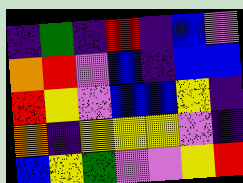[["indigo", "green", "indigo", "red", "indigo", "blue", "violet"], ["orange", "red", "violet", "blue", "indigo", "blue", "blue"], ["red", "yellow", "violet", "blue", "blue", "yellow", "indigo"], ["orange", "indigo", "yellow", "yellow", "yellow", "violet", "indigo"], ["blue", "yellow", "green", "violet", "violet", "yellow", "red"]]